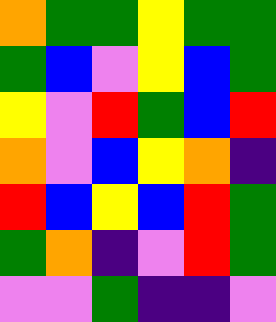[["orange", "green", "green", "yellow", "green", "green"], ["green", "blue", "violet", "yellow", "blue", "green"], ["yellow", "violet", "red", "green", "blue", "red"], ["orange", "violet", "blue", "yellow", "orange", "indigo"], ["red", "blue", "yellow", "blue", "red", "green"], ["green", "orange", "indigo", "violet", "red", "green"], ["violet", "violet", "green", "indigo", "indigo", "violet"]]